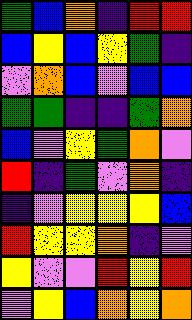[["green", "blue", "orange", "indigo", "red", "red"], ["blue", "yellow", "blue", "yellow", "green", "indigo"], ["violet", "orange", "blue", "violet", "blue", "blue"], ["green", "green", "indigo", "indigo", "green", "orange"], ["blue", "violet", "yellow", "green", "orange", "violet"], ["red", "indigo", "green", "violet", "orange", "indigo"], ["indigo", "violet", "yellow", "yellow", "yellow", "blue"], ["red", "yellow", "yellow", "orange", "indigo", "violet"], ["yellow", "violet", "violet", "red", "yellow", "red"], ["violet", "yellow", "blue", "orange", "yellow", "orange"]]